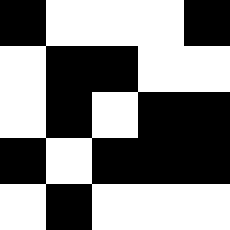[["black", "white", "white", "white", "black"], ["white", "black", "black", "white", "white"], ["white", "black", "white", "black", "black"], ["black", "white", "black", "black", "black"], ["white", "black", "white", "white", "white"]]